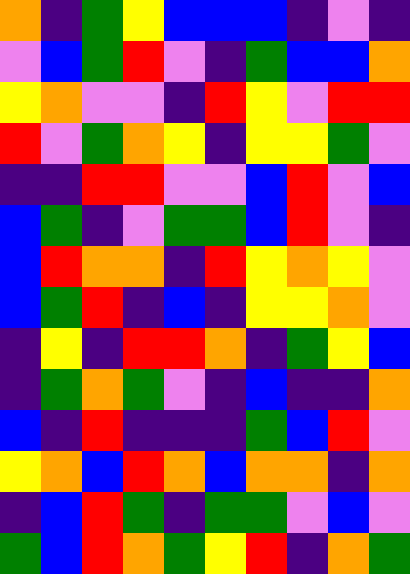[["orange", "indigo", "green", "yellow", "blue", "blue", "blue", "indigo", "violet", "indigo"], ["violet", "blue", "green", "red", "violet", "indigo", "green", "blue", "blue", "orange"], ["yellow", "orange", "violet", "violet", "indigo", "red", "yellow", "violet", "red", "red"], ["red", "violet", "green", "orange", "yellow", "indigo", "yellow", "yellow", "green", "violet"], ["indigo", "indigo", "red", "red", "violet", "violet", "blue", "red", "violet", "blue"], ["blue", "green", "indigo", "violet", "green", "green", "blue", "red", "violet", "indigo"], ["blue", "red", "orange", "orange", "indigo", "red", "yellow", "orange", "yellow", "violet"], ["blue", "green", "red", "indigo", "blue", "indigo", "yellow", "yellow", "orange", "violet"], ["indigo", "yellow", "indigo", "red", "red", "orange", "indigo", "green", "yellow", "blue"], ["indigo", "green", "orange", "green", "violet", "indigo", "blue", "indigo", "indigo", "orange"], ["blue", "indigo", "red", "indigo", "indigo", "indigo", "green", "blue", "red", "violet"], ["yellow", "orange", "blue", "red", "orange", "blue", "orange", "orange", "indigo", "orange"], ["indigo", "blue", "red", "green", "indigo", "green", "green", "violet", "blue", "violet"], ["green", "blue", "red", "orange", "green", "yellow", "red", "indigo", "orange", "green"]]